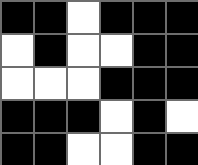[["black", "black", "white", "black", "black", "black"], ["white", "black", "white", "white", "black", "black"], ["white", "white", "white", "black", "black", "black"], ["black", "black", "black", "white", "black", "white"], ["black", "black", "white", "white", "black", "black"]]